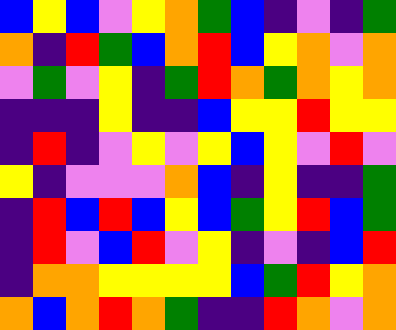[["blue", "yellow", "blue", "violet", "yellow", "orange", "green", "blue", "indigo", "violet", "indigo", "green"], ["orange", "indigo", "red", "green", "blue", "orange", "red", "blue", "yellow", "orange", "violet", "orange"], ["violet", "green", "violet", "yellow", "indigo", "green", "red", "orange", "green", "orange", "yellow", "orange"], ["indigo", "indigo", "indigo", "yellow", "indigo", "indigo", "blue", "yellow", "yellow", "red", "yellow", "yellow"], ["indigo", "red", "indigo", "violet", "yellow", "violet", "yellow", "blue", "yellow", "violet", "red", "violet"], ["yellow", "indigo", "violet", "violet", "violet", "orange", "blue", "indigo", "yellow", "indigo", "indigo", "green"], ["indigo", "red", "blue", "red", "blue", "yellow", "blue", "green", "yellow", "red", "blue", "green"], ["indigo", "red", "violet", "blue", "red", "violet", "yellow", "indigo", "violet", "indigo", "blue", "red"], ["indigo", "orange", "orange", "yellow", "yellow", "yellow", "yellow", "blue", "green", "red", "yellow", "orange"], ["orange", "blue", "orange", "red", "orange", "green", "indigo", "indigo", "red", "orange", "violet", "orange"]]